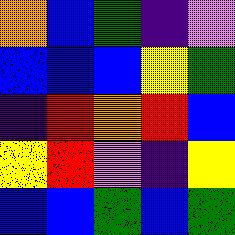[["orange", "blue", "green", "indigo", "violet"], ["blue", "blue", "blue", "yellow", "green"], ["indigo", "red", "orange", "red", "blue"], ["yellow", "red", "violet", "indigo", "yellow"], ["blue", "blue", "green", "blue", "green"]]